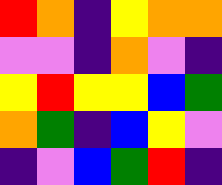[["red", "orange", "indigo", "yellow", "orange", "orange"], ["violet", "violet", "indigo", "orange", "violet", "indigo"], ["yellow", "red", "yellow", "yellow", "blue", "green"], ["orange", "green", "indigo", "blue", "yellow", "violet"], ["indigo", "violet", "blue", "green", "red", "indigo"]]